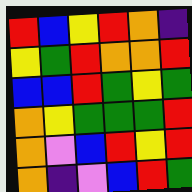[["red", "blue", "yellow", "red", "orange", "indigo"], ["yellow", "green", "red", "orange", "orange", "red"], ["blue", "blue", "red", "green", "yellow", "green"], ["orange", "yellow", "green", "green", "green", "red"], ["orange", "violet", "blue", "red", "yellow", "red"], ["orange", "indigo", "violet", "blue", "red", "green"]]